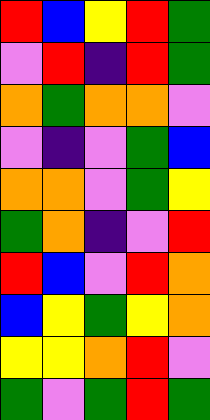[["red", "blue", "yellow", "red", "green"], ["violet", "red", "indigo", "red", "green"], ["orange", "green", "orange", "orange", "violet"], ["violet", "indigo", "violet", "green", "blue"], ["orange", "orange", "violet", "green", "yellow"], ["green", "orange", "indigo", "violet", "red"], ["red", "blue", "violet", "red", "orange"], ["blue", "yellow", "green", "yellow", "orange"], ["yellow", "yellow", "orange", "red", "violet"], ["green", "violet", "green", "red", "green"]]